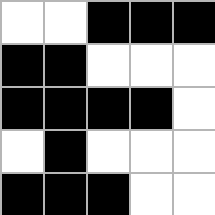[["white", "white", "black", "black", "black"], ["black", "black", "white", "white", "white"], ["black", "black", "black", "black", "white"], ["white", "black", "white", "white", "white"], ["black", "black", "black", "white", "white"]]